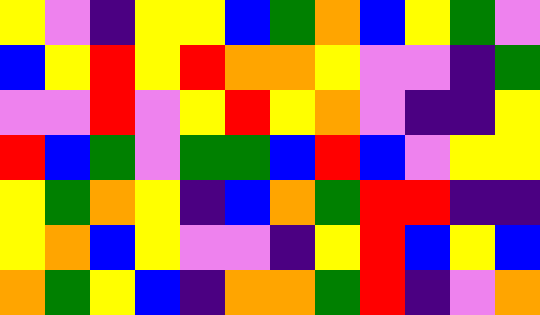[["yellow", "violet", "indigo", "yellow", "yellow", "blue", "green", "orange", "blue", "yellow", "green", "violet"], ["blue", "yellow", "red", "yellow", "red", "orange", "orange", "yellow", "violet", "violet", "indigo", "green"], ["violet", "violet", "red", "violet", "yellow", "red", "yellow", "orange", "violet", "indigo", "indigo", "yellow"], ["red", "blue", "green", "violet", "green", "green", "blue", "red", "blue", "violet", "yellow", "yellow"], ["yellow", "green", "orange", "yellow", "indigo", "blue", "orange", "green", "red", "red", "indigo", "indigo"], ["yellow", "orange", "blue", "yellow", "violet", "violet", "indigo", "yellow", "red", "blue", "yellow", "blue"], ["orange", "green", "yellow", "blue", "indigo", "orange", "orange", "green", "red", "indigo", "violet", "orange"]]